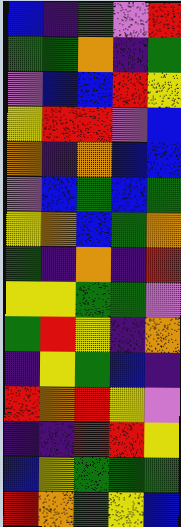[["blue", "indigo", "green", "violet", "red"], ["green", "green", "orange", "indigo", "green"], ["violet", "blue", "blue", "red", "yellow"], ["yellow", "red", "red", "violet", "blue"], ["orange", "indigo", "orange", "blue", "blue"], ["violet", "blue", "green", "blue", "green"], ["yellow", "orange", "blue", "green", "orange"], ["green", "indigo", "orange", "indigo", "red"], ["yellow", "yellow", "green", "green", "violet"], ["green", "red", "yellow", "indigo", "orange"], ["indigo", "yellow", "green", "blue", "indigo"], ["red", "orange", "red", "yellow", "violet"], ["indigo", "indigo", "red", "red", "yellow"], ["blue", "yellow", "green", "green", "green"], ["red", "orange", "green", "yellow", "blue"]]